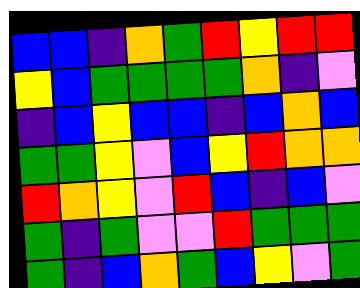[["blue", "blue", "indigo", "orange", "green", "red", "yellow", "red", "red"], ["yellow", "blue", "green", "green", "green", "green", "orange", "indigo", "violet"], ["indigo", "blue", "yellow", "blue", "blue", "indigo", "blue", "orange", "blue"], ["green", "green", "yellow", "violet", "blue", "yellow", "red", "orange", "orange"], ["red", "orange", "yellow", "violet", "red", "blue", "indigo", "blue", "violet"], ["green", "indigo", "green", "violet", "violet", "red", "green", "green", "green"], ["green", "indigo", "blue", "orange", "green", "blue", "yellow", "violet", "green"]]